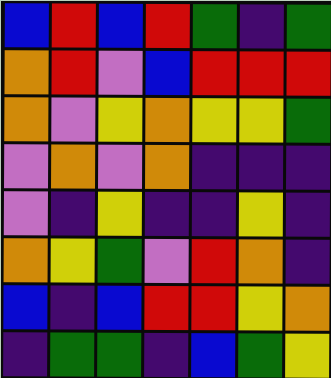[["blue", "red", "blue", "red", "green", "indigo", "green"], ["orange", "red", "violet", "blue", "red", "red", "red"], ["orange", "violet", "yellow", "orange", "yellow", "yellow", "green"], ["violet", "orange", "violet", "orange", "indigo", "indigo", "indigo"], ["violet", "indigo", "yellow", "indigo", "indigo", "yellow", "indigo"], ["orange", "yellow", "green", "violet", "red", "orange", "indigo"], ["blue", "indigo", "blue", "red", "red", "yellow", "orange"], ["indigo", "green", "green", "indigo", "blue", "green", "yellow"]]